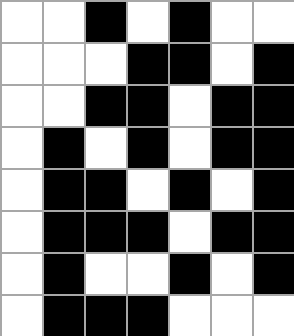[["white", "white", "black", "white", "black", "white", "white"], ["white", "white", "white", "black", "black", "white", "black"], ["white", "white", "black", "black", "white", "black", "black"], ["white", "black", "white", "black", "white", "black", "black"], ["white", "black", "black", "white", "black", "white", "black"], ["white", "black", "black", "black", "white", "black", "black"], ["white", "black", "white", "white", "black", "white", "black"], ["white", "black", "black", "black", "white", "white", "white"]]